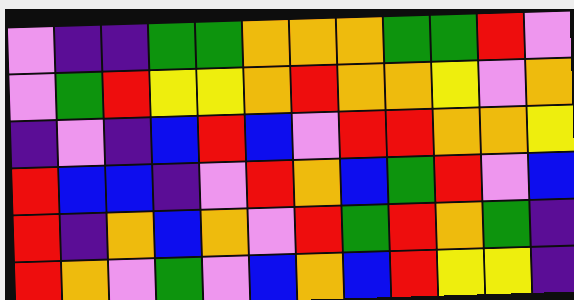[["violet", "indigo", "indigo", "green", "green", "orange", "orange", "orange", "green", "green", "red", "violet"], ["violet", "green", "red", "yellow", "yellow", "orange", "red", "orange", "orange", "yellow", "violet", "orange"], ["indigo", "violet", "indigo", "blue", "red", "blue", "violet", "red", "red", "orange", "orange", "yellow"], ["red", "blue", "blue", "indigo", "violet", "red", "orange", "blue", "green", "red", "violet", "blue"], ["red", "indigo", "orange", "blue", "orange", "violet", "red", "green", "red", "orange", "green", "indigo"], ["red", "orange", "violet", "green", "violet", "blue", "orange", "blue", "red", "yellow", "yellow", "indigo"]]